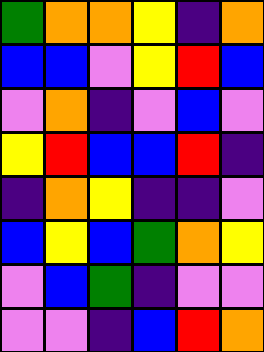[["green", "orange", "orange", "yellow", "indigo", "orange"], ["blue", "blue", "violet", "yellow", "red", "blue"], ["violet", "orange", "indigo", "violet", "blue", "violet"], ["yellow", "red", "blue", "blue", "red", "indigo"], ["indigo", "orange", "yellow", "indigo", "indigo", "violet"], ["blue", "yellow", "blue", "green", "orange", "yellow"], ["violet", "blue", "green", "indigo", "violet", "violet"], ["violet", "violet", "indigo", "blue", "red", "orange"]]